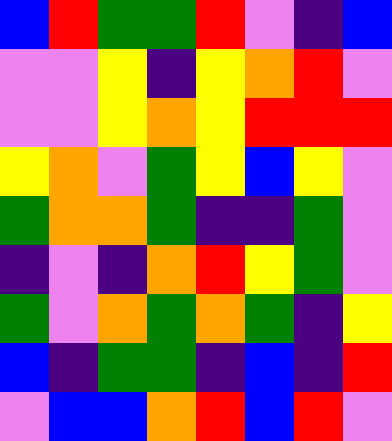[["blue", "red", "green", "green", "red", "violet", "indigo", "blue"], ["violet", "violet", "yellow", "indigo", "yellow", "orange", "red", "violet"], ["violet", "violet", "yellow", "orange", "yellow", "red", "red", "red"], ["yellow", "orange", "violet", "green", "yellow", "blue", "yellow", "violet"], ["green", "orange", "orange", "green", "indigo", "indigo", "green", "violet"], ["indigo", "violet", "indigo", "orange", "red", "yellow", "green", "violet"], ["green", "violet", "orange", "green", "orange", "green", "indigo", "yellow"], ["blue", "indigo", "green", "green", "indigo", "blue", "indigo", "red"], ["violet", "blue", "blue", "orange", "red", "blue", "red", "violet"]]